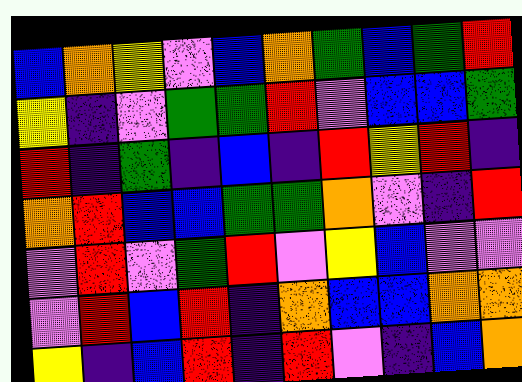[["blue", "orange", "yellow", "violet", "blue", "orange", "green", "blue", "green", "red"], ["yellow", "indigo", "violet", "green", "green", "red", "violet", "blue", "blue", "green"], ["red", "indigo", "green", "indigo", "blue", "indigo", "red", "yellow", "red", "indigo"], ["orange", "red", "blue", "blue", "green", "green", "orange", "violet", "indigo", "red"], ["violet", "red", "violet", "green", "red", "violet", "yellow", "blue", "violet", "violet"], ["violet", "red", "blue", "red", "indigo", "orange", "blue", "blue", "orange", "orange"], ["yellow", "indigo", "blue", "red", "indigo", "red", "violet", "indigo", "blue", "orange"]]